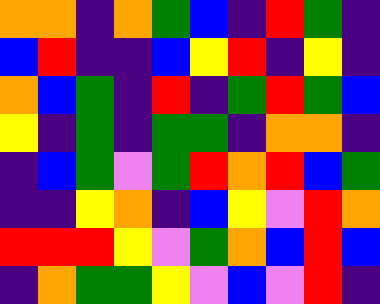[["orange", "orange", "indigo", "orange", "green", "blue", "indigo", "red", "green", "indigo"], ["blue", "red", "indigo", "indigo", "blue", "yellow", "red", "indigo", "yellow", "indigo"], ["orange", "blue", "green", "indigo", "red", "indigo", "green", "red", "green", "blue"], ["yellow", "indigo", "green", "indigo", "green", "green", "indigo", "orange", "orange", "indigo"], ["indigo", "blue", "green", "violet", "green", "red", "orange", "red", "blue", "green"], ["indigo", "indigo", "yellow", "orange", "indigo", "blue", "yellow", "violet", "red", "orange"], ["red", "red", "red", "yellow", "violet", "green", "orange", "blue", "red", "blue"], ["indigo", "orange", "green", "green", "yellow", "violet", "blue", "violet", "red", "indigo"]]